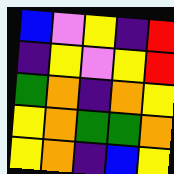[["blue", "violet", "yellow", "indigo", "red"], ["indigo", "yellow", "violet", "yellow", "red"], ["green", "orange", "indigo", "orange", "yellow"], ["yellow", "orange", "green", "green", "orange"], ["yellow", "orange", "indigo", "blue", "yellow"]]